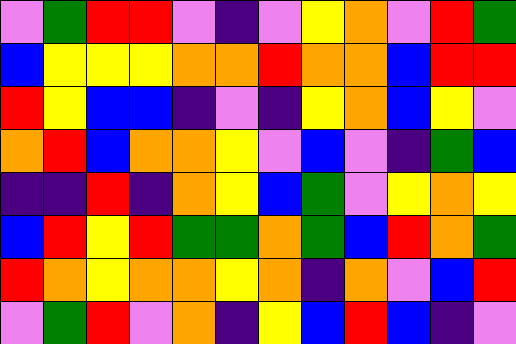[["violet", "green", "red", "red", "violet", "indigo", "violet", "yellow", "orange", "violet", "red", "green"], ["blue", "yellow", "yellow", "yellow", "orange", "orange", "red", "orange", "orange", "blue", "red", "red"], ["red", "yellow", "blue", "blue", "indigo", "violet", "indigo", "yellow", "orange", "blue", "yellow", "violet"], ["orange", "red", "blue", "orange", "orange", "yellow", "violet", "blue", "violet", "indigo", "green", "blue"], ["indigo", "indigo", "red", "indigo", "orange", "yellow", "blue", "green", "violet", "yellow", "orange", "yellow"], ["blue", "red", "yellow", "red", "green", "green", "orange", "green", "blue", "red", "orange", "green"], ["red", "orange", "yellow", "orange", "orange", "yellow", "orange", "indigo", "orange", "violet", "blue", "red"], ["violet", "green", "red", "violet", "orange", "indigo", "yellow", "blue", "red", "blue", "indigo", "violet"]]